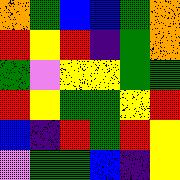[["orange", "green", "blue", "blue", "green", "orange"], ["red", "yellow", "red", "indigo", "green", "orange"], ["green", "violet", "yellow", "yellow", "green", "green"], ["red", "yellow", "green", "green", "yellow", "red"], ["blue", "indigo", "red", "green", "red", "yellow"], ["violet", "green", "green", "blue", "indigo", "yellow"]]